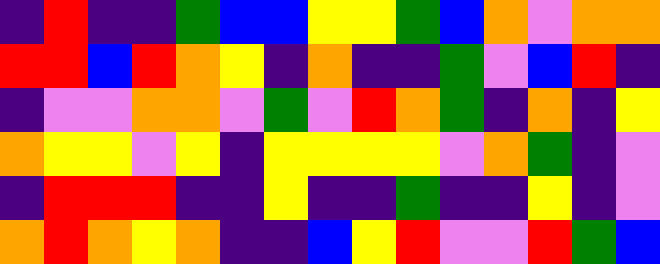[["indigo", "red", "indigo", "indigo", "green", "blue", "blue", "yellow", "yellow", "green", "blue", "orange", "violet", "orange", "orange"], ["red", "red", "blue", "red", "orange", "yellow", "indigo", "orange", "indigo", "indigo", "green", "violet", "blue", "red", "indigo"], ["indigo", "violet", "violet", "orange", "orange", "violet", "green", "violet", "red", "orange", "green", "indigo", "orange", "indigo", "yellow"], ["orange", "yellow", "yellow", "violet", "yellow", "indigo", "yellow", "yellow", "yellow", "yellow", "violet", "orange", "green", "indigo", "violet"], ["indigo", "red", "red", "red", "indigo", "indigo", "yellow", "indigo", "indigo", "green", "indigo", "indigo", "yellow", "indigo", "violet"], ["orange", "red", "orange", "yellow", "orange", "indigo", "indigo", "blue", "yellow", "red", "violet", "violet", "red", "green", "blue"]]